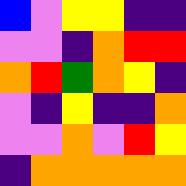[["blue", "violet", "yellow", "yellow", "indigo", "indigo"], ["violet", "violet", "indigo", "orange", "red", "red"], ["orange", "red", "green", "orange", "yellow", "indigo"], ["violet", "indigo", "yellow", "indigo", "indigo", "orange"], ["violet", "violet", "orange", "violet", "red", "yellow"], ["indigo", "orange", "orange", "orange", "orange", "orange"]]